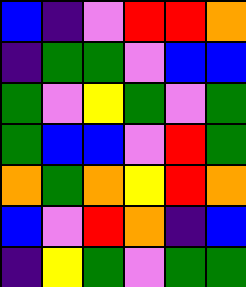[["blue", "indigo", "violet", "red", "red", "orange"], ["indigo", "green", "green", "violet", "blue", "blue"], ["green", "violet", "yellow", "green", "violet", "green"], ["green", "blue", "blue", "violet", "red", "green"], ["orange", "green", "orange", "yellow", "red", "orange"], ["blue", "violet", "red", "orange", "indigo", "blue"], ["indigo", "yellow", "green", "violet", "green", "green"]]